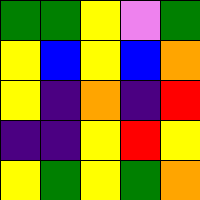[["green", "green", "yellow", "violet", "green"], ["yellow", "blue", "yellow", "blue", "orange"], ["yellow", "indigo", "orange", "indigo", "red"], ["indigo", "indigo", "yellow", "red", "yellow"], ["yellow", "green", "yellow", "green", "orange"]]